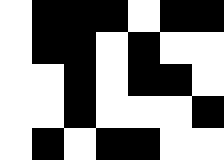[["white", "black", "black", "black", "white", "black", "black"], ["white", "black", "black", "white", "black", "white", "white"], ["white", "white", "black", "white", "black", "black", "white"], ["white", "white", "black", "white", "white", "white", "black"], ["white", "black", "white", "black", "black", "white", "white"]]